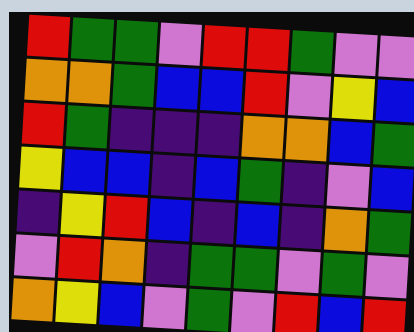[["red", "green", "green", "violet", "red", "red", "green", "violet", "violet"], ["orange", "orange", "green", "blue", "blue", "red", "violet", "yellow", "blue"], ["red", "green", "indigo", "indigo", "indigo", "orange", "orange", "blue", "green"], ["yellow", "blue", "blue", "indigo", "blue", "green", "indigo", "violet", "blue"], ["indigo", "yellow", "red", "blue", "indigo", "blue", "indigo", "orange", "green"], ["violet", "red", "orange", "indigo", "green", "green", "violet", "green", "violet"], ["orange", "yellow", "blue", "violet", "green", "violet", "red", "blue", "red"]]